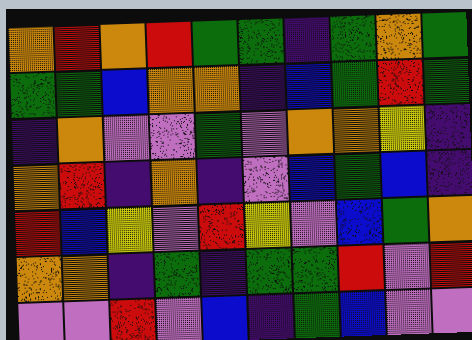[["orange", "red", "orange", "red", "green", "green", "indigo", "green", "orange", "green"], ["green", "green", "blue", "orange", "orange", "indigo", "blue", "green", "red", "green"], ["indigo", "orange", "violet", "violet", "green", "violet", "orange", "orange", "yellow", "indigo"], ["orange", "red", "indigo", "orange", "indigo", "violet", "blue", "green", "blue", "indigo"], ["red", "blue", "yellow", "violet", "red", "yellow", "violet", "blue", "green", "orange"], ["orange", "orange", "indigo", "green", "indigo", "green", "green", "red", "violet", "red"], ["violet", "violet", "red", "violet", "blue", "indigo", "green", "blue", "violet", "violet"]]